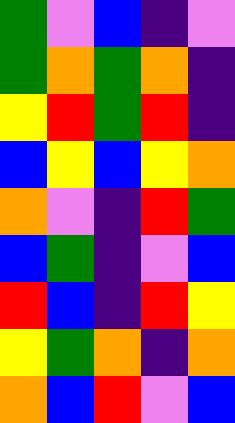[["green", "violet", "blue", "indigo", "violet"], ["green", "orange", "green", "orange", "indigo"], ["yellow", "red", "green", "red", "indigo"], ["blue", "yellow", "blue", "yellow", "orange"], ["orange", "violet", "indigo", "red", "green"], ["blue", "green", "indigo", "violet", "blue"], ["red", "blue", "indigo", "red", "yellow"], ["yellow", "green", "orange", "indigo", "orange"], ["orange", "blue", "red", "violet", "blue"]]